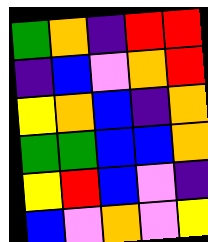[["green", "orange", "indigo", "red", "red"], ["indigo", "blue", "violet", "orange", "red"], ["yellow", "orange", "blue", "indigo", "orange"], ["green", "green", "blue", "blue", "orange"], ["yellow", "red", "blue", "violet", "indigo"], ["blue", "violet", "orange", "violet", "yellow"]]